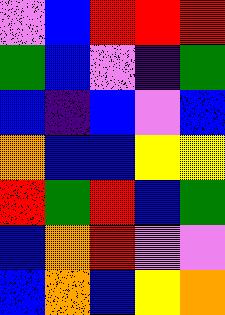[["violet", "blue", "red", "red", "red"], ["green", "blue", "violet", "indigo", "green"], ["blue", "indigo", "blue", "violet", "blue"], ["orange", "blue", "blue", "yellow", "yellow"], ["red", "green", "red", "blue", "green"], ["blue", "orange", "red", "violet", "violet"], ["blue", "orange", "blue", "yellow", "orange"]]